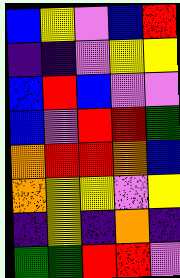[["blue", "yellow", "violet", "blue", "red"], ["indigo", "indigo", "violet", "yellow", "yellow"], ["blue", "red", "blue", "violet", "violet"], ["blue", "violet", "red", "red", "green"], ["orange", "red", "red", "orange", "blue"], ["orange", "yellow", "yellow", "violet", "yellow"], ["indigo", "yellow", "indigo", "orange", "indigo"], ["green", "green", "red", "red", "violet"]]